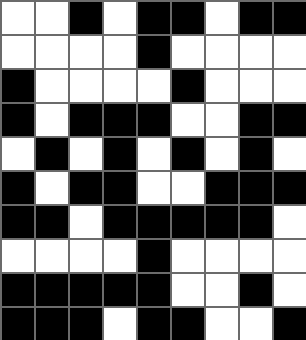[["white", "white", "black", "white", "black", "black", "white", "black", "black"], ["white", "white", "white", "white", "black", "white", "white", "white", "white"], ["black", "white", "white", "white", "white", "black", "white", "white", "white"], ["black", "white", "black", "black", "black", "white", "white", "black", "black"], ["white", "black", "white", "black", "white", "black", "white", "black", "white"], ["black", "white", "black", "black", "white", "white", "black", "black", "black"], ["black", "black", "white", "black", "black", "black", "black", "black", "white"], ["white", "white", "white", "white", "black", "white", "white", "white", "white"], ["black", "black", "black", "black", "black", "white", "white", "black", "white"], ["black", "black", "black", "white", "black", "black", "white", "white", "black"]]